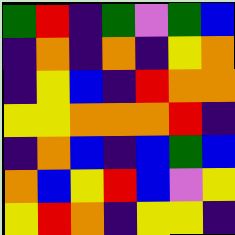[["green", "red", "indigo", "green", "violet", "green", "blue"], ["indigo", "orange", "indigo", "orange", "indigo", "yellow", "orange"], ["indigo", "yellow", "blue", "indigo", "red", "orange", "orange"], ["yellow", "yellow", "orange", "orange", "orange", "red", "indigo"], ["indigo", "orange", "blue", "indigo", "blue", "green", "blue"], ["orange", "blue", "yellow", "red", "blue", "violet", "yellow"], ["yellow", "red", "orange", "indigo", "yellow", "yellow", "indigo"]]